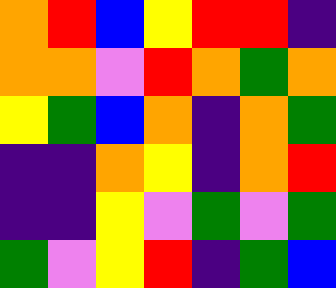[["orange", "red", "blue", "yellow", "red", "red", "indigo"], ["orange", "orange", "violet", "red", "orange", "green", "orange"], ["yellow", "green", "blue", "orange", "indigo", "orange", "green"], ["indigo", "indigo", "orange", "yellow", "indigo", "orange", "red"], ["indigo", "indigo", "yellow", "violet", "green", "violet", "green"], ["green", "violet", "yellow", "red", "indigo", "green", "blue"]]